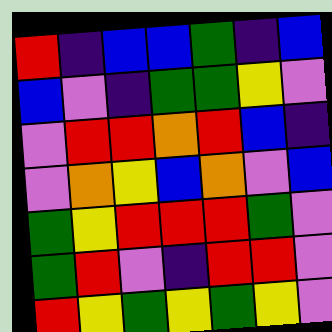[["red", "indigo", "blue", "blue", "green", "indigo", "blue"], ["blue", "violet", "indigo", "green", "green", "yellow", "violet"], ["violet", "red", "red", "orange", "red", "blue", "indigo"], ["violet", "orange", "yellow", "blue", "orange", "violet", "blue"], ["green", "yellow", "red", "red", "red", "green", "violet"], ["green", "red", "violet", "indigo", "red", "red", "violet"], ["red", "yellow", "green", "yellow", "green", "yellow", "violet"]]